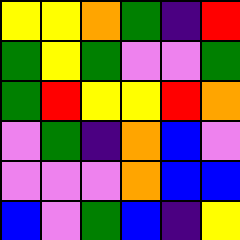[["yellow", "yellow", "orange", "green", "indigo", "red"], ["green", "yellow", "green", "violet", "violet", "green"], ["green", "red", "yellow", "yellow", "red", "orange"], ["violet", "green", "indigo", "orange", "blue", "violet"], ["violet", "violet", "violet", "orange", "blue", "blue"], ["blue", "violet", "green", "blue", "indigo", "yellow"]]